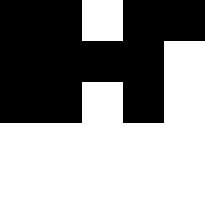[["black", "black", "white", "black", "black"], ["black", "black", "black", "black", "white"], ["black", "black", "white", "black", "white"], ["white", "white", "white", "white", "white"], ["white", "white", "white", "white", "white"]]